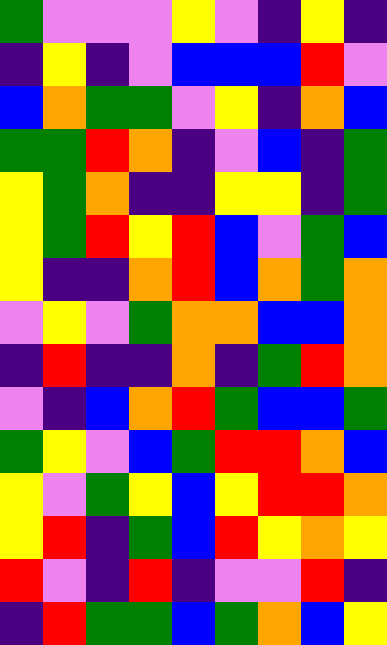[["green", "violet", "violet", "violet", "yellow", "violet", "indigo", "yellow", "indigo"], ["indigo", "yellow", "indigo", "violet", "blue", "blue", "blue", "red", "violet"], ["blue", "orange", "green", "green", "violet", "yellow", "indigo", "orange", "blue"], ["green", "green", "red", "orange", "indigo", "violet", "blue", "indigo", "green"], ["yellow", "green", "orange", "indigo", "indigo", "yellow", "yellow", "indigo", "green"], ["yellow", "green", "red", "yellow", "red", "blue", "violet", "green", "blue"], ["yellow", "indigo", "indigo", "orange", "red", "blue", "orange", "green", "orange"], ["violet", "yellow", "violet", "green", "orange", "orange", "blue", "blue", "orange"], ["indigo", "red", "indigo", "indigo", "orange", "indigo", "green", "red", "orange"], ["violet", "indigo", "blue", "orange", "red", "green", "blue", "blue", "green"], ["green", "yellow", "violet", "blue", "green", "red", "red", "orange", "blue"], ["yellow", "violet", "green", "yellow", "blue", "yellow", "red", "red", "orange"], ["yellow", "red", "indigo", "green", "blue", "red", "yellow", "orange", "yellow"], ["red", "violet", "indigo", "red", "indigo", "violet", "violet", "red", "indigo"], ["indigo", "red", "green", "green", "blue", "green", "orange", "blue", "yellow"]]